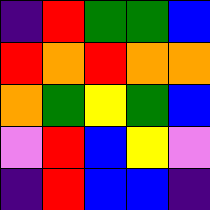[["indigo", "red", "green", "green", "blue"], ["red", "orange", "red", "orange", "orange"], ["orange", "green", "yellow", "green", "blue"], ["violet", "red", "blue", "yellow", "violet"], ["indigo", "red", "blue", "blue", "indigo"]]